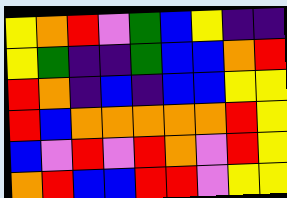[["yellow", "orange", "red", "violet", "green", "blue", "yellow", "indigo", "indigo"], ["yellow", "green", "indigo", "indigo", "green", "blue", "blue", "orange", "red"], ["red", "orange", "indigo", "blue", "indigo", "blue", "blue", "yellow", "yellow"], ["red", "blue", "orange", "orange", "orange", "orange", "orange", "red", "yellow"], ["blue", "violet", "red", "violet", "red", "orange", "violet", "red", "yellow"], ["orange", "red", "blue", "blue", "red", "red", "violet", "yellow", "yellow"]]